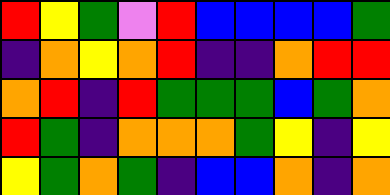[["red", "yellow", "green", "violet", "red", "blue", "blue", "blue", "blue", "green"], ["indigo", "orange", "yellow", "orange", "red", "indigo", "indigo", "orange", "red", "red"], ["orange", "red", "indigo", "red", "green", "green", "green", "blue", "green", "orange"], ["red", "green", "indigo", "orange", "orange", "orange", "green", "yellow", "indigo", "yellow"], ["yellow", "green", "orange", "green", "indigo", "blue", "blue", "orange", "indigo", "orange"]]